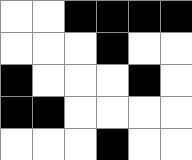[["white", "white", "black", "black", "black", "black"], ["white", "white", "white", "black", "white", "white"], ["black", "white", "white", "white", "black", "white"], ["black", "black", "white", "white", "white", "white"], ["white", "white", "white", "black", "white", "white"]]